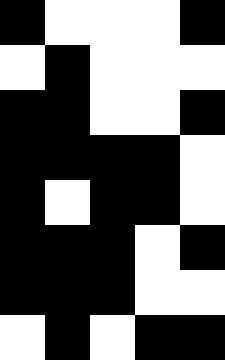[["black", "white", "white", "white", "black"], ["white", "black", "white", "white", "white"], ["black", "black", "white", "white", "black"], ["black", "black", "black", "black", "white"], ["black", "white", "black", "black", "white"], ["black", "black", "black", "white", "black"], ["black", "black", "black", "white", "white"], ["white", "black", "white", "black", "black"]]